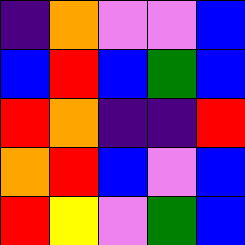[["indigo", "orange", "violet", "violet", "blue"], ["blue", "red", "blue", "green", "blue"], ["red", "orange", "indigo", "indigo", "red"], ["orange", "red", "blue", "violet", "blue"], ["red", "yellow", "violet", "green", "blue"]]